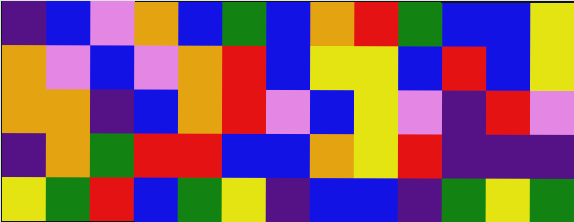[["indigo", "blue", "violet", "orange", "blue", "green", "blue", "orange", "red", "green", "blue", "blue", "yellow"], ["orange", "violet", "blue", "violet", "orange", "red", "blue", "yellow", "yellow", "blue", "red", "blue", "yellow"], ["orange", "orange", "indigo", "blue", "orange", "red", "violet", "blue", "yellow", "violet", "indigo", "red", "violet"], ["indigo", "orange", "green", "red", "red", "blue", "blue", "orange", "yellow", "red", "indigo", "indigo", "indigo"], ["yellow", "green", "red", "blue", "green", "yellow", "indigo", "blue", "blue", "indigo", "green", "yellow", "green"]]